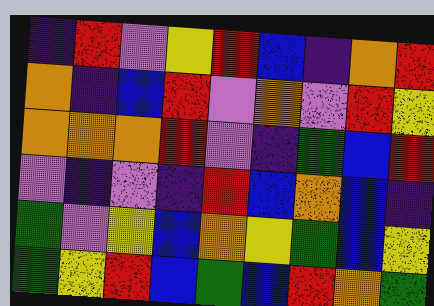[["indigo", "red", "violet", "yellow", "red", "blue", "indigo", "orange", "red"], ["orange", "indigo", "blue", "red", "violet", "orange", "violet", "red", "yellow"], ["orange", "orange", "orange", "red", "violet", "indigo", "green", "blue", "red"], ["violet", "indigo", "violet", "indigo", "red", "blue", "orange", "blue", "indigo"], ["green", "violet", "yellow", "blue", "orange", "yellow", "green", "blue", "yellow"], ["green", "yellow", "red", "blue", "green", "blue", "red", "orange", "green"]]